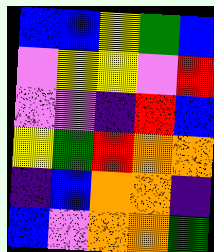[["blue", "blue", "yellow", "green", "blue"], ["violet", "yellow", "yellow", "violet", "red"], ["violet", "violet", "indigo", "red", "blue"], ["yellow", "green", "red", "orange", "orange"], ["indigo", "blue", "orange", "orange", "indigo"], ["blue", "violet", "orange", "orange", "green"]]